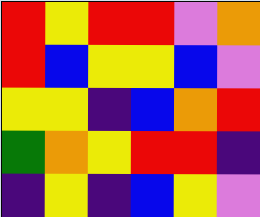[["red", "yellow", "red", "red", "violet", "orange"], ["red", "blue", "yellow", "yellow", "blue", "violet"], ["yellow", "yellow", "indigo", "blue", "orange", "red"], ["green", "orange", "yellow", "red", "red", "indigo"], ["indigo", "yellow", "indigo", "blue", "yellow", "violet"]]